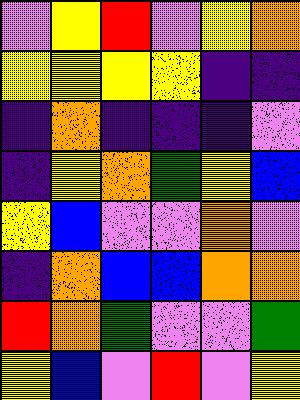[["violet", "yellow", "red", "violet", "yellow", "orange"], ["yellow", "yellow", "yellow", "yellow", "indigo", "indigo"], ["indigo", "orange", "indigo", "indigo", "indigo", "violet"], ["indigo", "yellow", "orange", "green", "yellow", "blue"], ["yellow", "blue", "violet", "violet", "orange", "violet"], ["indigo", "orange", "blue", "blue", "orange", "orange"], ["red", "orange", "green", "violet", "violet", "green"], ["yellow", "blue", "violet", "red", "violet", "yellow"]]